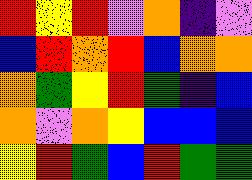[["red", "yellow", "red", "violet", "orange", "indigo", "violet"], ["blue", "red", "orange", "red", "blue", "orange", "orange"], ["orange", "green", "yellow", "red", "green", "indigo", "blue"], ["orange", "violet", "orange", "yellow", "blue", "blue", "blue"], ["yellow", "red", "green", "blue", "red", "green", "green"]]